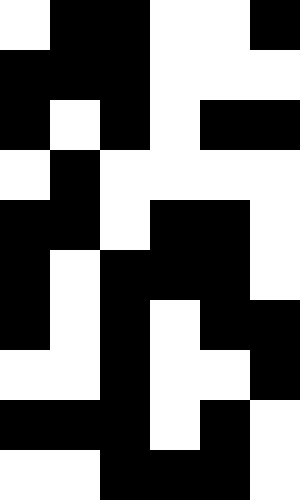[["white", "black", "black", "white", "white", "black"], ["black", "black", "black", "white", "white", "white"], ["black", "white", "black", "white", "black", "black"], ["white", "black", "white", "white", "white", "white"], ["black", "black", "white", "black", "black", "white"], ["black", "white", "black", "black", "black", "white"], ["black", "white", "black", "white", "black", "black"], ["white", "white", "black", "white", "white", "black"], ["black", "black", "black", "white", "black", "white"], ["white", "white", "black", "black", "black", "white"]]